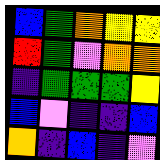[["blue", "green", "orange", "yellow", "yellow"], ["red", "green", "violet", "orange", "orange"], ["indigo", "green", "green", "green", "yellow"], ["blue", "violet", "indigo", "indigo", "blue"], ["orange", "indigo", "blue", "indigo", "violet"]]